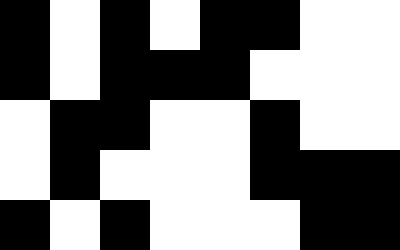[["black", "white", "black", "white", "black", "black", "white", "white"], ["black", "white", "black", "black", "black", "white", "white", "white"], ["white", "black", "black", "white", "white", "black", "white", "white"], ["white", "black", "white", "white", "white", "black", "black", "black"], ["black", "white", "black", "white", "white", "white", "black", "black"]]